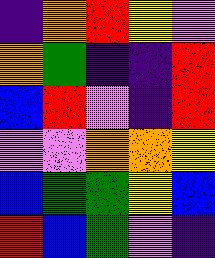[["indigo", "orange", "red", "yellow", "violet"], ["orange", "green", "indigo", "indigo", "red"], ["blue", "red", "violet", "indigo", "red"], ["violet", "violet", "orange", "orange", "yellow"], ["blue", "green", "green", "yellow", "blue"], ["red", "blue", "green", "violet", "indigo"]]